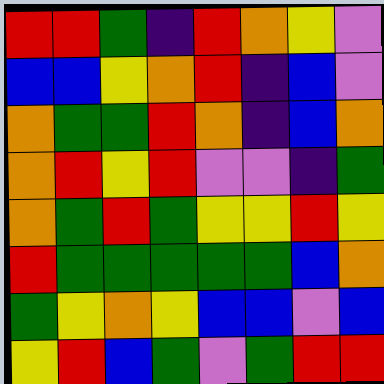[["red", "red", "green", "indigo", "red", "orange", "yellow", "violet"], ["blue", "blue", "yellow", "orange", "red", "indigo", "blue", "violet"], ["orange", "green", "green", "red", "orange", "indigo", "blue", "orange"], ["orange", "red", "yellow", "red", "violet", "violet", "indigo", "green"], ["orange", "green", "red", "green", "yellow", "yellow", "red", "yellow"], ["red", "green", "green", "green", "green", "green", "blue", "orange"], ["green", "yellow", "orange", "yellow", "blue", "blue", "violet", "blue"], ["yellow", "red", "blue", "green", "violet", "green", "red", "red"]]